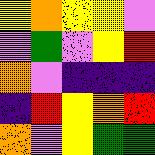[["yellow", "orange", "yellow", "yellow", "violet"], ["violet", "green", "violet", "yellow", "red"], ["orange", "violet", "indigo", "indigo", "indigo"], ["indigo", "red", "yellow", "orange", "red"], ["orange", "violet", "yellow", "green", "green"]]